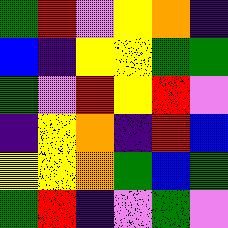[["green", "red", "violet", "yellow", "orange", "indigo"], ["blue", "indigo", "yellow", "yellow", "green", "green"], ["green", "violet", "red", "yellow", "red", "violet"], ["indigo", "yellow", "orange", "indigo", "red", "blue"], ["yellow", "yellow", "orange", "green", "blue", "green"], ["green", "red", "indigo", "violet", "green", "violet"]]